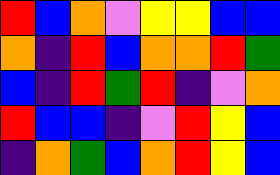[["red", "blue", "orange", "violet", "yellow", "yellow", "blue", "blue"], ["orange", "indigo", "red", "blue", "orange", "orange", "red", "green"], ["blue", "indigo", "red", "green", "red", "indigo", "violet", "orange"], ["red", "blue", "blue", "indigo", "violet", "red", "yellow", "blue"], ["indigo", "orange", "green", "blue", "orange", "red", "yellow", "blue"]]